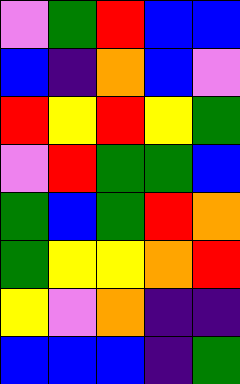[["violet", "green", "red", "blue", "blue"], ["blue", "indigo", "orange", "blue", "violet"], ["red", "yellow", "red", "yellow", "green"], ["violet", "red", "green", "green", "blue"], ["green", "blue", "green", "red", "orange"], ["green", "yellow", "yellow", "orange", "red"], ["yellow", "violet", "orange", "indigo", "indigo"], ["blue", "blue", "blue", "indigo", "green"]]